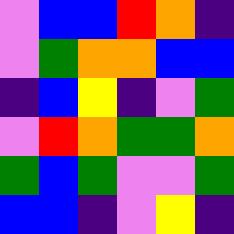[["violet", "blue", "blue", "red", "orange", "indigo"], ["violet", "green", "orange", "orange", "blue", "blue"], ["indigo", "blue", "yellow", "indigo", "violet", "green"], ["violet", "red", "orange", "green", "green", "orange"], ["green", "blue", "green", "violet", "violet", "green"], ["blue", "blue", "indigo", "violet", "yellow", "indigo"]]